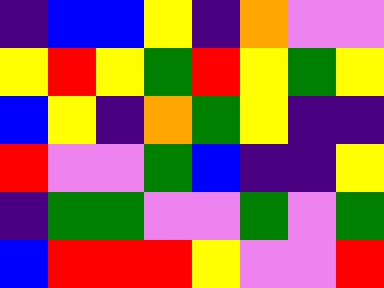[["indigo", "blue", "blue", "yellow", "indigo", "orange", "violet", "violet"], ["yellow", "red", "yellow", "green", "red", "yellow", "green", "yellow"], ["blue", "yellow", "indigo", "orange", "green", "yellow", "indigo", "indigo"], ["red", "violet", "violet", "green", "blue", "indigo", "indigo", "yellow"], ["indigo", "green", "green", "violet", "violet", "green", "violet", "green"], ["blue", "red", "red", "red", "yellow", "violet", "violet", "red"]]